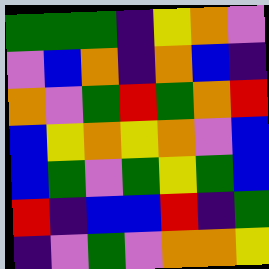[["green", "green", "green", "indigo", "yellow", "orange", "violet"], ["violet", "blue", "orange", "indigo", "orange", "blue", "indigo"], ["orange", "violet", "green", "red", "green", "orange", "red"], ["blue", "yellow", "orange", "yellow", "orange", "violet", "blue"], ["blue", "green", "violet", "green", "yellow", "green", "blue"], ["red", "indigo", "blue", "blue", "red", "indigo", "green"], ["indigo", "violet", "green", "violet", "orange", "orange", "yellow"]]